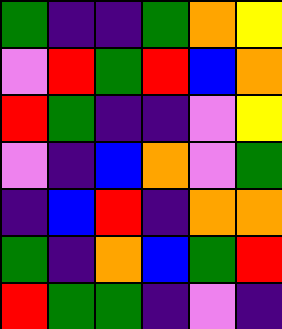[["green", "indigo", "indigo", "green", "orange", "yellow"], ["violet", "red", "green", "red", "blue", "orange"], ["red", "green", "indigo", "indigo", "violet", "yellow"], ["violet", "indigo", "blue", "orange", "violet", "green"], ["indigo", "blue", "red", "indigo", "orange", "orange"], ["green", "indigo", "orange", "blue", "green", "red"], ["red", "green", "green", "indigo", "violet", "indigo"]]